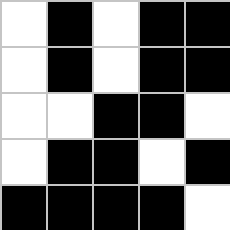[["white", "black", "white", "black", "black"], ["white", "black", "white", "black", "black"], ["white", "white", "black", "black", "white"], ["white", "black", "black", "white", "black"], ["black", "black", "black", "black", "white"]]